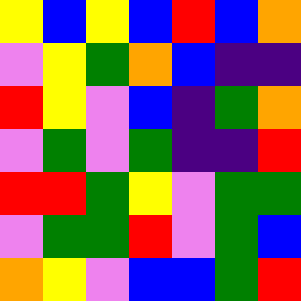[["yellow", "blue", "yellow", "blue", "red", "blue", "orange"], ["violet", "yellow", "green", "orange", "blue", "indigo", "indigo"], ["red", "yellow", "violet", "blue", "indigo", "green", "orange"], ["violet", "green", "violet", "green", "indigo", "indigo", "red"], ["red", "red", "green", "yellow", "violet", "green", "green"], ["violet", "green", "green", "red", "violet", "green", "blue"], ["orange", "yellow", "violet", "blue", "blue", "green", "red"]]